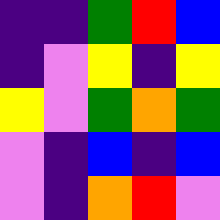[["indigo", "indigo", "green", "red", "blue"], ["indigo", "violet", "yellow", "indigo", "yellow"], ["yellow", "violet", "green", "orange", "green"], ["violet", "indigo", "blue", "indigo", "blue"], ["violet", "indigo", "orange", "red", "violet"]]